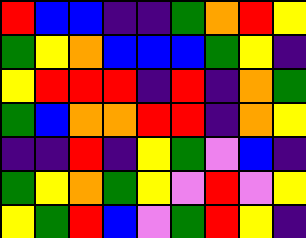[["red", "blue", "blue", "indigo", "indigo", "green", "orange", "red", "yellow"], ["green", "yellow", "orange", "blue", "blue", "blue", "green", "yellow", "indigo"], ["yellow", "red", "red", "red", "indigo", "red", "indigo", "orange", "green"], ["green", "blue", "orange", "orange", "red", "red", "indigo", "orange", "yellow"], ["indigo", "indigo", "red", "indigo", "yellow", "green", "violet", "blue", "indigo"], ["green", "yellow", "orange", "green", "yellow", "violet", "red", "violet", "yellow"], ["yellow", "green", "red", "blue", "violet", "green", "red", "yellow", "indigo"]]